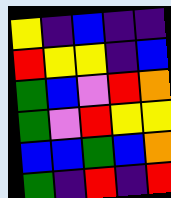[["yellow", "indigo", "blue", "indigo", "indigo"], ["red", "yellow", "yellow", "indigo", "blue"], ["green", "blue", "violet", "red", "orange"], ["green", "violet", "red", "yellow", "yellow"], ["blue", "blue", "green", "blue", "orange"], ["green", "indigo", "red", "indigo", "red"]]